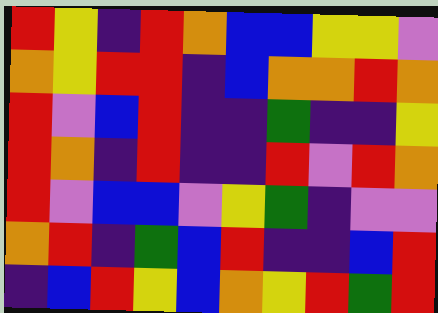[["red", "yellow", "indigo", "red", "orange", "blue", "blue", "yellow", "yellow", "violet"], ["orange", "yellow", "red", "red", "indigo", "blue", "orange", "orange", "red", "orange"], ["red", "violet", "blue", "red", "indigo", "indigo", "green", "indigo", "indigo", "yellow"], ["red", "orange", "indigo", "red", "indigo", "indigo", "red", "violet", "red", "orange"], ["red", "violet", "blue", "blue", "violet", "yellow", "green", "indigo", "violet", "violet"], ["orange", "red", "indigo", "green", "blue", "red", "indigo", "indigo", "blue", "red"], ["indigo", "blue", "red", "yellow", "blue", "orange", "yellow", "red", "green", "red"]]